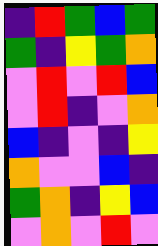[["indigo", "red", "green", "blue", "green"], ["green", "indigo", "yellow", "green", "orange"], ["violet", "red", "violet", "red", "blue"], ["violet", "red", "indigo", "violet", "orange"], ["blue", "indigo", "violet", "indigo", "yellow"], ["orange", "violet", "violet", "blue", "indigo"], ["green", "orange", "indigo", "yellow", "blue"], ["violet", "orange", "violet", "red", "violet"]]